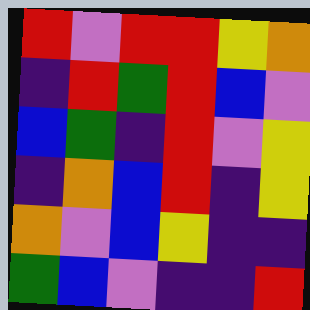[["red", "violet", "red", "red", "yellow", "orange"], ["indigo", "red", "green", "red", "blue", "violet"], ["blue", "green", "indigo", "red", "violet", "yellow"], ["indigo", "orange", "blue", "red", "indigo", "yellow"], ["orange", "violet", "blue", "yellow", "indigo", "indigo"], ["green", "blue", "violet", "indigo", "indigo", "red"]]